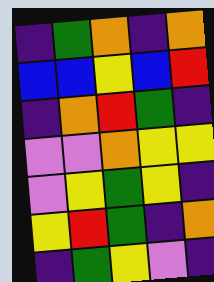[["indigo", "green", "orange", "indigo", "orange"], ["blue", "blue", "yellow", "blue", "red"], ["indigo", "orange", "red", "green", "indigo"], ["violet", "violet", "orange", "yellow", "yellow"], ["violet", "yellow", "green", "yellow", "indigo"], ["yellow", "red", "green", "indigo", "orange"], ["indigo", "green", "yellow", "violet", "indigo"]]